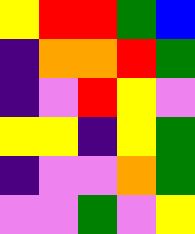[["yellow", "red", "red", "green", "blue"], ["indigo", "orange", "orange", "red", "green"], ["indigo", "violet", "red", "yellow", "violet"], ["yellow", "yellow", "indigo", "yellow", "green"], ["indigo", "violet", "violet", "orange", "green"], ["violet", "violet", "green", "violet", "yellow"]]